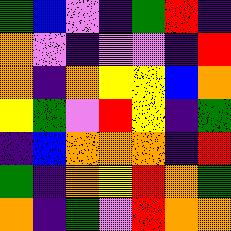[["green", "blue", "violet", "indigo", "green", "red", "indigo"], ["orange", "violet", "indigo", "violet", "violet", "indigo", "red"], ["orange", "indigo", "orange", "yellow", "yellow", "blue", "orange"], ["yellow", "green", "violet", "red", "yellow", "indigo", "green"], ["indigo", "blue", "orange", "orange", "orange", "indigo", "red"], ["green", "indigo", "orange", "yellow", "red", "orange", "green"], ["orange", "indigo", "green", "violet", "red", "orange", "orange"]]